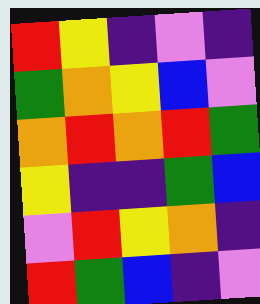[["red", "yellow", "indigo", "violet", "indigo"], ["green", "orange", "yellow", "blue", "violet"], ["orange", "red", "orange", "red", "green"], ["yellow", "indigo", "indigo", "green", "blue"], ["violet", "red", "yellow", "orange", "indigo"], ["red", "green", "blue", "indigo", "violet"]]